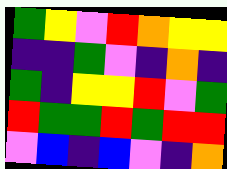[["green", "yellow", "violet", "red", "orange", "yellow", "yellow"], ["indigo", "indigo", "green", "violet", "indigo", "orange", "indigo"], ["green", "indigo", "yellow", "yellow", "red", "violet", "green"], ["red", "green", "green", "red", "green", "red", "red"], ["violet", "blue", "indigo", "blue", "violet", "indigo", "orange"]]